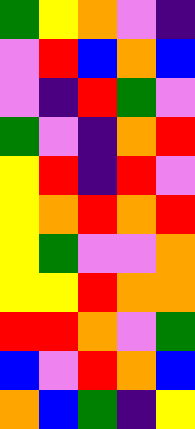[["green", "yellow", "orange", "violet", "indigo"], ["violet", "red", "blue", "orange", "blue"], ["violet", "indigo", "red", "green", "violet"], ["green", "violet", "indigo", "orange", "red"], ["yellow", "red", "indigo", "red", "violet"], ["yellow", "orange", "red", "orange", "red"], ["yellow", "green", "violet", "violet", "orange"], ["yellow", "yellow", "red", "orange", "orange"], ["red", "red", "orange", "violet", "green"], ["blue", "violet", "red", "orange", "blue"], ["orange", "blue", "green", "indigo", "yellow"]]